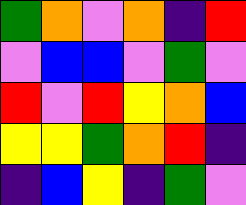[["green", "orange", "violet", "orange", "indigo", "red"], ["violet", "blue", "blue", "violet", "green", "violet"], ["red", "violet", "red", "yellow", "orange", "blue"], ["yellow", "yellow", "green", "orange", "red", "indigo"], ["indigo", "blue", "yellow", "indigo", "green", "violet"]]